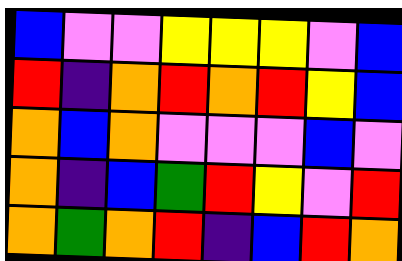[["blue", "violet", "violet", "yellow", "yellow", "yellow", "violet", "blue"], ["red", "indigo", "orange", "red", "orange", "red", "yellow", "blue"], ["orange", "blue", "orange", "violet", "violet", "violet", "blue", "violet"], ["orange", "indigo", "blue", "green", "red", "yellow", "violet", "red"], ["orange", "green", "orange", "red", "indigo", "blue", "red", "orange"]]